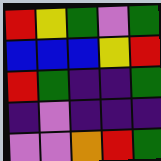[["red", "yellow", "green", "violet", "green"], ["blue", "blue", "blue", "yellow", "red"], ["red", "green", "indigo", "indigo", "green"], ["indigo", "violet", "indigo", "indigo", "indigo"], ["violet", "violet", "orange", "red", "green"]]